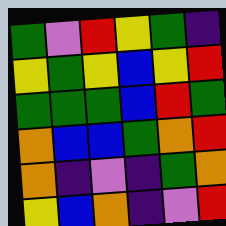[["green", "violet", "red", "yellow", "green", "indigo"], ["yellow", "green", "yellow", "blue", "yellow", "red"], ["green", "green", "green", "blue", "red", "green"], ["orange", "blue", "blue", "green", "orange", "red"], ["orange", "indigo", "violet", "indigo", "green", "orange"], ["yellow", "blue", "orange", "indigo", "violet", "red"]]